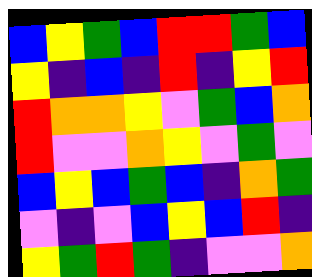[["blue", "yellow", "green", "blue", "red", "red", "green", "blue"], ["yellow", "indigo", "blue", "indigo", "red", "indigo", "yellow", "red"], ["red", "orange", "orange", "yellow", "violet", "green", "blue", "orange"], ["red", "violet", "violet", "orange", "yellow", "violet", "green", "violet"], ["blue", "yellow", "blue", "green", "blue", "indigo", "orange", "green"], ["violet", "indigo", "violet", "blue", "yellow", "blue", "red", "indigo"], ["yellow", "green", "red", "green", "indigo", "violet", "violet", "orange"]]